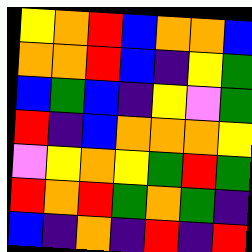[["yellow", "orange", "red", "blue", "orange", "orange", "blue"], ["orange", "orange", "red", "blue", "indigo", "yellow", "green"], ["blue", "green", "blue", "indigo", "yellow", "violet", "green"], ["red", "indigo", "blue", "orange", "orange", "orange", "yellow"], ["violet", "yellow", "orange", "yellow", "green", "red", "green"], ["red", "orange", "red", "green", "orange", "green", "indigo"], ["blue", "indigo", "orange", "indigo", "red", "indigo", "red"]]